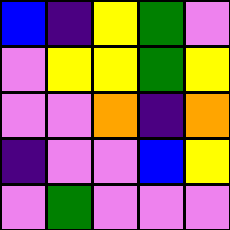[["blue", "indigo", "yellow", "green", "violet"], ["violet", "yellow", "yellow", "green", "yellow"], ["violet", "violet", "orange", "indigo", "orange"], ["indigo", "violet", "violet", "blue", "yellow"], ["violet", "green", "violet", "violet", "violet"]]